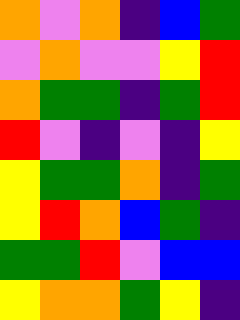[["orange", "violet", "orange", "indigo", "blue", "green"], ["violet", "orange", "violet", "violet", "yellow", "red"], ["orange", "green", "green", "indigo", "green", "red"], ["red", "violet", "indigo", "violet", "indigo", "yellow"], ["yellow", "green", "green", "orange", "indigo", "green"], ["yellow", "red", "orange", "blue", "green", "indigo"], ["green", "green", "red", "violet", "blue", "blue"], ["yellow", "orange", "orange", "green", "yellow", "indigo"]]